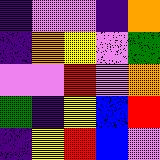[["indigo", "violet", "violet", "indigo", "orange"], ["indigo", "orange", "yellow", "violet", "green"], ["violet", "violet", "red", "violet", "orange"], ["green", "indigo", "yellow", "blue", "red"], ["indigo", "yellow", "red", "blue", "violet"]]